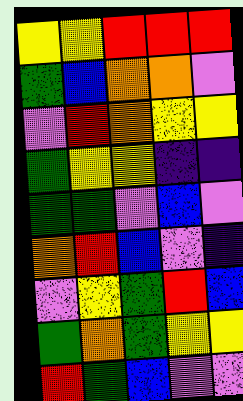[["yellow", "yellow", "red", "red", "red"], ["green", "blue", "orange", "orange", "violet"], ["violet", "red", "orange", "yellow", "yellow"], ["green", "yellow", "yellow", "indigo", "indigo"], ["green", "green", "violet", "blue", "violet"], ["orange", "red", "blue", "violet", "indigo"], ["violet", "yellow", "green", "red", "blue"], ["green", "orange", "green", "yellow", "yellow"], ["red", "green", "blue", "violet", "violet"]]